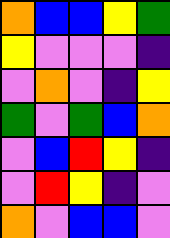[["orange", "blue", "blue", "yellow", "green"], ["yellow", "violet", "violet", "violet", "indigo"], ["violet", "orange", "violet", "indigo", "yellow"], ["green", "violet", "green", "blue", "orange"], ["violet", "blue", "red", "yellow", "indigo"], ["violet", "red", "yellow", "indigo", "violet"], ["orange", "violet", "blue", "blue", "violet"]]